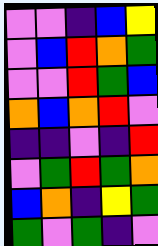[["violet", "violet", "indigo", "blue", "yellow"], ["violet", "blue", "red", "orange", "green"], ["violet", "violet", "red", "green", "blue"], ["orange", "blue", "orange", "red", "violet"], ["indigo", "indigo", "violet", "indigo", "red"], ["violet", "green", "red", "green", "orange"], ["blue", "orange", "indigo", "yellow", "green"], ["green", "violet", "green", "indigo", "violet"]]